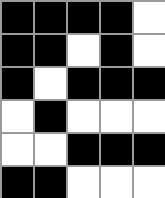[["black", "black", "black", "black", "white"], ["black", "black", "white", "black", "white"], ["black", "white", "black", "black", "black"], ["white", "black", "white", "white", "white"], ["white", "white", "black", "black", "black"], ["black", "black", "white", "white", "white"]]